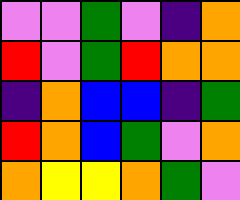[["violet", "violet", "green", "violet", "indigo", "orange"], ["red", "violet", "green", "red", "orange", "orange"], ["indigo", "orange", "blue", "blue", "indigo", "green"], ["red", "orange", "blue", "green", "violet", "orange"], ["orange", "yellow", "yellow", "orange", "green", "violet"]]